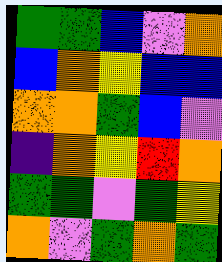[["green", "green", "blue", "violet", "orange"], ["blue", "orange", "yellow", "blue", "blue"], ["orange", "orange", "green", "blue", "violet"], ["indigo", "orange", "yellow", "red", "orange"], ["green", "green", "violet", "green", "yellow"], ["orange", "violet", "green", "orange", "green"]]